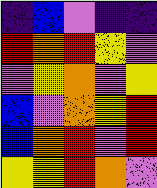[["indigo", "blue", "violet", "indigo", "indigo"], ["red", "orange", "red", "yellow", "violet"], ["violet", "yellow", "orange", "violet", "yellow"], ["blue", "violet", "orange", "yellow", "red"], ["blue", "orange", "red", "violet", "red"], ["yellow", "yellow", "red", "orange", "violet"]]